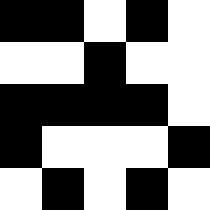[["black", "black", "white", "black", "white"], ["white", "white", "black", "white", "white"], ["black", "black", "black", "black", "white"], ["black", "white", "white", "white", "black"], ["white", "black", "white", "black", "white"]]